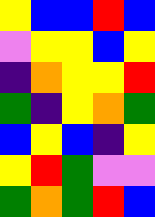[["yellow", "blue", "blue", "red", "blue"], ["violet", "yellow", "yellow", "blue", "yellow"], ["indigo", "orange", "yellow", "yellow", "red"], ["green", "indigo", "yellow", "orange", "green"], ["blue", "yellow", "blue", "indigo", "yellow"], ["yellow", "red", "green", "violet", "violet"], ["green", "orange", "green", "red", "blue"]]